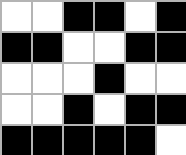[["white", "white", "black", "black", "white", "black"], ["black", "black", "white", "white", "black", "black"], ["white", "white", "white", "black", "white", "white"], ["white", "white", "black", "white", "black", "black"], ["black", "black", "black", "black", "black", "white"]]